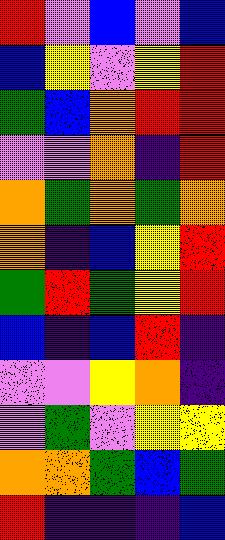[["red", "violet", "blue", "violet", "blue"], ["blue", "yellow", "violet", "yellow", "red"], ["green", "blue", "orange", "red", "red"], ["violet", "violet", "orange", "indigo", "red"], ["orange", "green", "orange", "green", "orange"], ["orange", "indigo", "blue", "yellow", "red"], ["green", "red", "green", "yellow", "red"], ["blue", "indigo", "blue", "red", "indigo"], ["violet", "violet", "yellow", "orange", "indigo"], ["violet", "green", "violet", "yellow", "yellow"], ["orange", "orange", "green", "blue", "green"], ["red", "indigo", "indigo", "indigo", "blue"]]